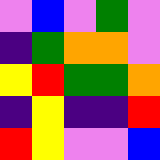[["violet", "blue", "violet", "green", "violet"], ["indigo", "green", "orange", "orange", "violet"], ["yellow", "red", "green", "green", "orange"], ["indigo", "yellow", "indigo", "indigo", "red"], ["red", "yellow", "violet", "violet", "blue"]]